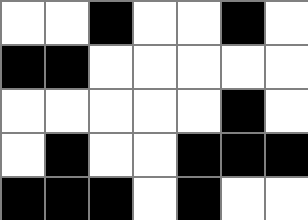[["white", "white", "black", "white", "white", "black", "white"], ["black", "black", "white", "white", "white", "white", "white"], ["white", "white", "white", "white", "white", "black", "white"], ["white", "black", "white", "white", "black", "black", "black"], ["black", "black", "black", "white", "black", "white", "white"]]